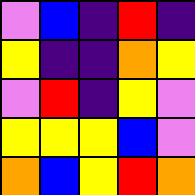[["violet", "blue", "indigo", "red", "indigo"], ["yellow", "indigo", "indigo", "orange", "yellow"], ["violet", "red", "indigo", "yellow", "violet"], ["yellow", "yellow", "yellow", "blue", "violet"], ["orange", "blue", "yellow", "red", "orange"]]